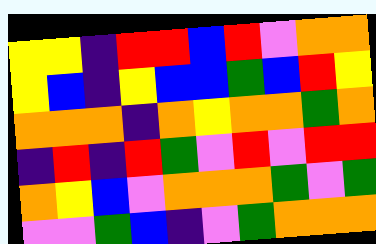[["yellow", "yellow", "indigo", "red", "red", "blue", "red", "violet", "orange", "orange"], ["yellow", "blue", "indigo", "yellow", "blue", "blue", "green", "blue", "red", "yellow"], ["orange", "orange", "orange", "indigo", "orange", "yellow", "orange", "orange", "green", "orange"], ["indigo", "red", "indigo", "red", "green", "violet", "red", "violet", "red", "red"], ["orange", "yellow", "blue", "violet", "orange", "orange", "orange", "green", "violet", "green"], ["violet", "violet", "green", "blue", "indigo", "violet", "green", "orange", "orange", "orange"]]